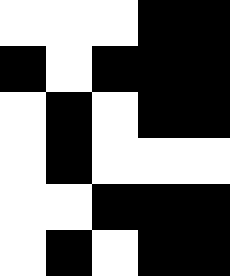[["white", "white", "white", "black", "black"], ["black", "white", "black", "black", "black"], ["white", "black", "white", "black", "black"], ["white", "black", "white", "white", "white"], ["white", "white", "black", "black", "black"], ["white", "black", "white", "black", "black"]]